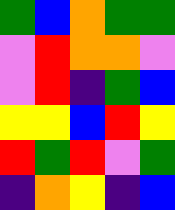[["green", "blue", "orange", "green", "green"], ["violet", "red", "orange", "orange", "violet"], ["violet", "red", "indigo", "green", "blue"], ["yellow", "yellow", "blue", "red", "yellow"], ["red", "green", "red", "violet", "green"], ["indigo", "orange", "yellow", "indigo", "blue"]]